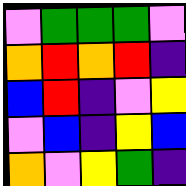[["violet", "green", "green", "green", "violet"], ["orange", "red", "orange", "red", "indigo"], ["blue", "red", "indigo", "violet", "yellow"], ["violet", "blue", "indigo", "yellow", "blue"], ["orange", "violet", "yellow", "green", "indigo"]]